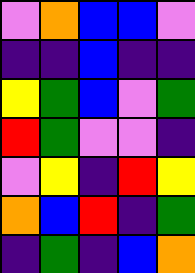[["violet", "orange", "blue", "blue", "violet"], ["indigo", "indigo", "blue", "indigo", "indigo"], ["yellow", "green", "blue", "violet", "green"], ["red", "green", "violet", "violet", "indigo"], ["violet", "yellow", "indigo", "red", "yellow"], ["orange", "blue", "red", "indigo", "green"], ["indigo", "green", "indigo", "blue", "orange"]]